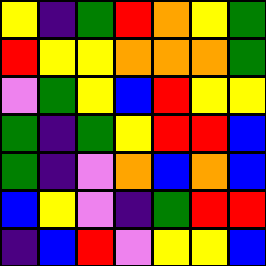[["yellow", "indigo", "green", "red", "orange", "yellow", "green"], ["red", "yellow", "yellow", "orange", "orange", "orange", "green"], ["violet", "green", "yellow", "blue", "red", "yellow", "yellow"], ["green", "indigo", "green", "yellow", "red", "red", "blue"], ["green", "indigo", "violet", "orange", "blue", "orange", "blue"], ["blue", "yellow", "violet", "indigo", "green", "red", "red"], ["indigo", "blue", "red", "violet", "yellow", "yellow", "blue"]]